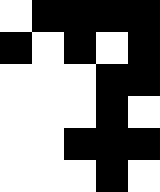[["white", "black", "black", "black", "black"], ["black", "white", "black", "white", "black"], ["white", "white", "white", "black", "black"], ["white", "white", "white", "black", "white"], ["white", "white", "black", "black", "black"], ["white", "white", "white", "black", "white"]]